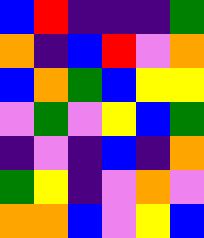[["blue", "red", "indigo", "indigo", "indigo", "green"], ["orange", "indigo", "blue", "red", "violet", "orange"], ["blue", "orange", "green", "blue", "yellow", "yellow"], ["violet", "green", "violet", "yellow", "blue", "green"], ["indigo", "violet", "indigo", "blue", "indigo", "orange"], ["green", "yellow", "indigo", "violet", "orange", "violet"], ["orange", "orange", "blue", "violet", "yellow", "blue"]]